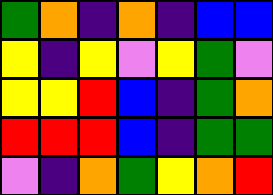[["green", "orange", "indigo", "orange", "indigo", "blue", "blue"], ["yellow", "indigo", "yellow", "violet", "yellow", "green", "violet"], ["yellow", "yellow", "red", "blue", "indigo", "green", "orange"], ["red", "red", "red", "blue", "indigo", "green", "green"], ["violet", "indigo", "orange", "green", "yellow", "orange", "red"]]